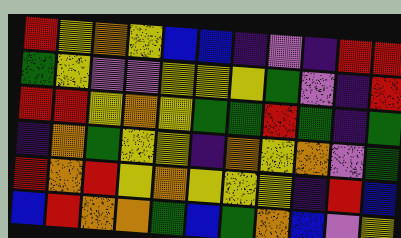[["red", "yellow", "orange", "yellow", "blue", "blue", "indigo", "violet", "indigo", "red", "red"], ["green", "yellow", "violet", "violet", "yellow", "yellow", "yellow", "green", "violet", "indigo", "red"], ["red", "red", "yellow", "orange", "yellow", "green", "green", "red", "green", "indigo", "green"], ["indigo", "orange", "green", "yellow", "yellow", "indigo", "orange", "yellow", "orange", "violet", "green"], ["red", "orange", "red", "yellow", "orange", "yellow", "yellow", "yellow", "indigo", "red", "blue"], ["blue", "red", "orange", "orange", "green", "blue", "green", "orange", "blue", "violet", "yellow"]]